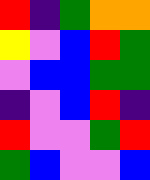[["red", "indigo", "green", "orange", "orange"], ["yellow", "violet", "blue", "red", "green"], ["violet", "blue", "blue", "green", "green"], ["indigo", "violet", "blue", "red", "indigo"], ["red", "violet", "violet", "green", "red"], ["green", "blue", "violet", "violet", "blue"]]